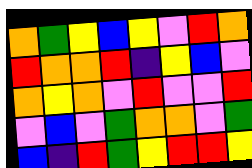[["orange", "green", "yellow", "blue", "yellow", "violet", "red", "orange"], ["red", "orange", "orange", "red", "indigo", "yellow", "blue", "violet"], ["orange", "yellow", "orange", "violet", "red", "violet", "violet", "red"], ["violet", "blue", "violet", "green", "orange", "orange", "violet", "green"], ["blue", "indigo", "red", "green", "yellow", "red", "red", "yellow"]]